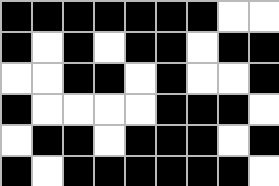[["black", "black", "black", "black", "black", "black", "black", "white", "white"], ["black", "white", "black", "white", "black", "black", "white", "black", "black"], ["white", "white", "black", "black", "white", "black", "white", "white", "black"], ["black", "white", "white", "white", "white", "black", "black", "black", "white"], ["white", "black", "black", "white", "black", "black", "black", "white", "black"], ["black", "white", "black", "black", "black", "black", "black", "black", "white"]]